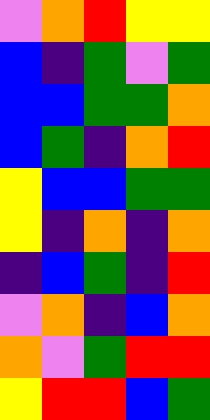[["violet", "orange", "red", "yellow", "yellow"], ["blue", "indigo", "green", "violet", "green"], ["blue", "blue", "green", "green", "orange"], ["blue", "green", "indigo", "orange", "red"], ["yellow", "blue", "blue", "green", "green"], ["yellow", "indigo", "orange", "indigo", "orange"], ["indigo", "blue", "green", "indigo", "red"], ["violet", "orange", "indigo", "blue", "orange"], ["orange", "violet", "green", "red", "red"], ["yellow", "red", "red", "blue", "green"]]